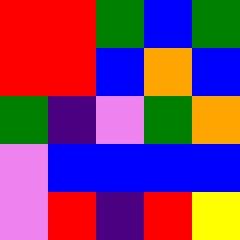[["red", "red", "green", "blue", "green"], ["red", "red", "blue", "orange", "blue"], ["green", "indigo", "violet", "green", "orange"], ["violet", "blue", "blue", "blue", "blue"], ["violet", "red", "indigo", "red", "yellow"]]